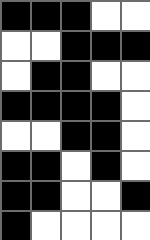[["black", "black", "black", "white", "white"], ["white", "white", "black", "black", "black"], ["white", "black", "black", "white", "white"], ["black", "black", "black", "black", "white"], ["white", "white", "black", "black", "white"], ["black", "black", "white", "black", "white"], ["black", "black", "white", "white", "black"], ["black", "white", "white", "white", "white"]]